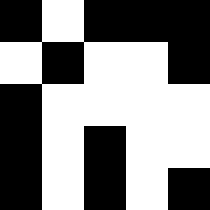[["black", "white", "black", "black", "black"], ["white", "black", "white", "white", "black"], ["black", "white", "white", "white", "white"], ["black", "white", "black", "white", "white"], ["black", "white", "black", "white", "black"]]